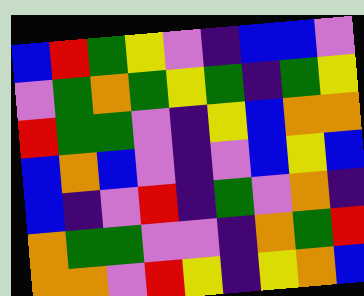[["blue", "red", "green", "yellow", "violet", "indigo", "blue", "blue", "violet"], ["violet", "green", "orange", "green", "yellow", "green", "indigo", "green", "yellow"], ["red", "green", "green", "violet", "indigo", "yellow", "blue", "orange", "orange"], ["blue", "orange", "blue", "violet", "indigo", "violet", "blue", "yellow", "blue"], ["blue", "indigo", "violet", "red", "indigo", "green", "violet", "orange", "indigo"], ["orange", "green", "green", "violet", "violet", "indigo", "orange", "green", "red"], ["orange", "orange", "violet", "red", "yellow", "indigo", "yellow", "orange", "blue"]]